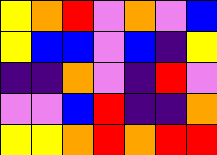[["yellow", "orange", "red", "violet", "orange", "violet", "blue"], ["yellow", "blue", "blue", "violet", "blue", "indigo", "yellow"], ["indigo", "indigo", "orange", "violet", "indigo", "red", "violet"], ["violet", "violet", "blue", "red", "indigo", "indigo", "orange"], ["yellow", "yellow", "orange", "red", "orange", "red", "red"]]